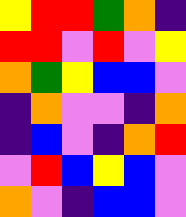[["yellow", "red", "red", "green", "orange", "indigo"], ["red", "red", "violet", "red", "violet", "yellow"], ["orange", "green", "yellow", "blue", "blue", "violet"], ["indigo", "orange", "violet", "violet", "indigo", "orange"], ["indigo", "blue", "violet", "indigo", "orange", "red"], ["violet", "red", "blue", "yellow", "blue", "violet"], ["orange", "violet", "indigo", "blue", "blue", "violet"]]